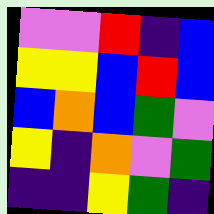[["violet", "violet", "red", "indigo", "blue"], ["yellow", "yellow", "blue", "red", "blue"], ["blue", "orange", "blue", "green", "violet"], ["yellow", "indigo", "orange", "violet", "green"], ["indigo", "indigo", "yellow", "green", "indigo"]]